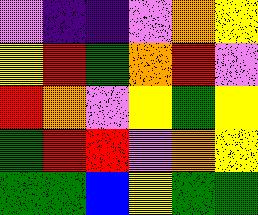[["violet", "indigo", "indigo", "violet", "orange", "yellow"], ["yellow", "red", "green", "orange", "red", "violet"], ["red", "orange", "violet", "yellow", "green", "yellow"], ["green", "red", "red", "violet", "orange", "yellow"], ["green", "green", "blue", "yellow", "green", "green"]]